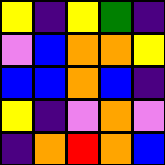[["yellow", "indigo", "yellow", "green", "indigo"], ["violet", "blue", "orange", "orange", "yellow"], ["blue", "blue", "orange", "blue", "indigo"], ["yellow", "indigo", "violet", "orange", "violet"], ["indigo", "orange", "red", "orange", "blue"]]